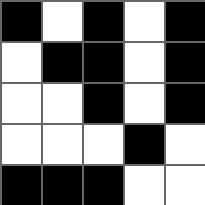[["black", "white", "black", "white", "black"], ["white", "black", "black", "white", "black"], ["white", "white", "black", "white", "black"], ["white", "white", "white", "black", "white"], ["black", "black", "black", "white", "white"]]